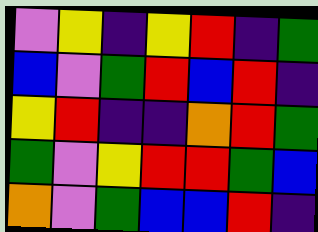[["violet", "yellow", "indigo", "yellow", "red", "indigo", "green"], ["blue", "violet", "green", "red", "blue", "red", "indigo"], ["yellow", "red", "indigo", "indigo", "orange", "red", "green"], ["green", "violet", "yellow", "red", "red", "green", "blue"], ["orange", "violet", "green", "blue", "blue", "red", "indigo"]]